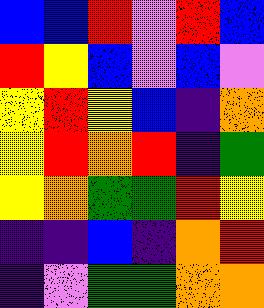[["blue", "blue", "red", "violet", "red", "blue"], ["red", "yellow", "blue", "violet", "blue", "violet"], ["yellow", "red", "yellow", "blue", "indigo", "orange"], ["yellow", "red", "orange", "red", "indigo", "green"], ["yellow", "orange", "green", "green", "red", "yellow"], ["indigo", "indigo", "blue", "indigo", "orange", "red"], ["indigo", "violet", "green", "green", "orange", "orange"]]